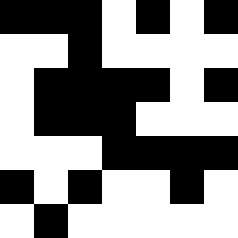[["black", "black", "black", "white", "black", "white", "black"], ["white", "white", "black", "white", "white", "white", "white"], ["white", "black", "black", "black", "black", "white", "black"], ["white", "black", "black", "black", "white", "white", "white"], ["white", "white", "white", "black", "black", "black", "black"], ["black", "white", "black", "white", "white", "black", "white"], ["white", "black", "white", "white", "white", "white", "white"]]